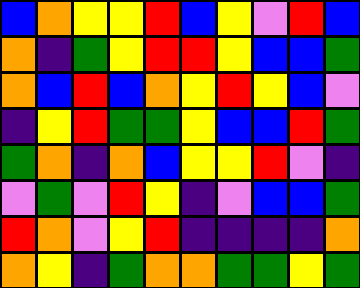[["blue", "orange", "yellow", "yellow", "red", "blue", "yellow", "violet", "red", "blue"], ["orange", "indigo", "green", "yellow", "red", "red", "yellow", "blue", "blue", "green"], ["orange", "blue", "red", "blue", "orange", "yellow", "red", "yellow", "blue", "violet"], ["indigo", "yellow", "red", "green", "green", "yellow", "blue", "blue", "red", "green"], ["green", "orange", "indigo", "orange", "blue", "yellow", "yellow", "red", "violet", "indigo"], ["violet", "green", "violet", "red", "yellow", "indigo", "violet", "blue", "blue", "green"], ["red", "orange", "violet", "yellow", "red", "indigo", "indigo", "indigo", "indigo", "orange"], ["orange", "yellow", "indigo", "green", "orange", "orange", "green", "green", "yellow", "green"]]